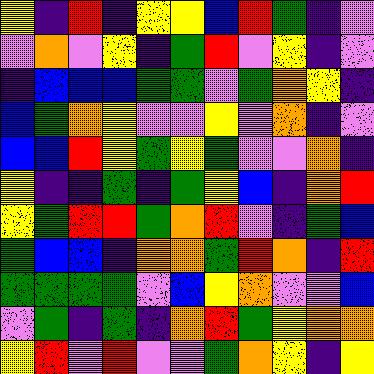[["yellow", "indigo", "red", "indigo", "yellow", "yellow", "blue", "red", "green", "indigo", "violet"], ["violet", "orange", "violet", "yellow", "indigo", "green", "red", "violet", "yellow", "indigo", "violet"], ["indigo", "blue", "blue", "blue", "green", "green", "violet", "green", "orange", "yellow", "indigo"], ["blue", "green", "orange", "yellow", "violet", "violet", "yellow", "violet", "orange", "indigo", "violet"], ["blue", "blue", "red", "yellow", "green", "yellow", "green", "violet", "violet", "orange", "indigo"], ["yellow", "indigo", "indigo", "green", "indigo", "green", "yellow", "blue", "indigo", "orange", "red"], ["yellow", "green", "red", "red", "green", "orange", "red", "violet", "indigo", "green", "blue"], ["green", "blue", "blue", "indigo", "orange", "orange", "green", "red", "orange", "indigo", "red"], ["green", "green", "green", "green", "violet", "blue", "yellow", "orange", "violet", "violet", "blue"], ["violet", "green", "indigo", "green", "indigo", "orange", "red", "green", "yellow", "orange", "orange"], ["yellow", "red", "violet", "red", "violet", "violet", "green", "orange", "yellow", "indigo", "yellow"]]